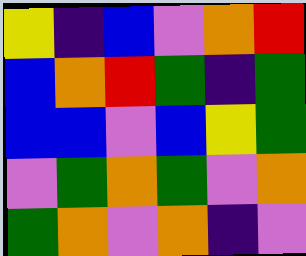[["yellow", "indigo", "blue", "violet", "orange", "red"], ["blue", "orange", "red", "green", "indigo", "green"], ["blue", "blue", "violet", "blue", "yellow", "green"], ["violet", "green", "orange", "green", "violet", "orange"], ["green", "orange", "violet", "orange", "indigo", "violet"]]